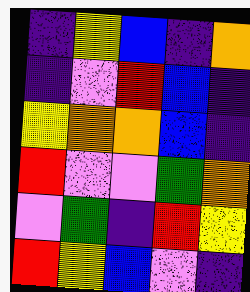[["indigo", "yellow", "blue", "indigo", "orange"], ["indigo", "violet", "red", "blue", "indigo"], ["yellow", "orange", "orange", "blue", "indigo"], ["red", "violet", "violet", "green", "orange"], ["violet", "green", "indigo", "red", "yellow"], ["red", "yellow", "blue", "violet", "indigo"]]